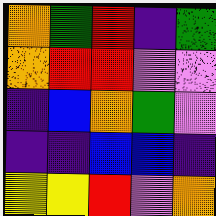[["orange", "green", "red", "indigo", "green"], ["orange", "red", "red", "violet", "violet"], ["indigo", "blue", "orange", "green", "violet"], ["indigo", "indigo", "blue", "blue", "indigo"], ["yellow", "yellow", "red", "violet", "orange"]]